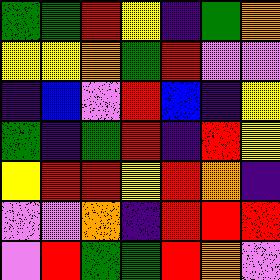[["green", "green", "red", "yellow", "indigo", "green", "orange"], ["yellow", "yellow", "orange", "green", "red", "violet", "violet"], ["indigo", "blue", "violet", "red", "blue", "indigo", "yellow"], ["green", "indigo", "green", "red", "indigo", "red", "yellow"], ["yellow", "red", "red", "yellow", "red", "orange", "indigo"], ["violet", "violet", "orange", "indigo", "red", "red", "red"], ["violet", "red", "green", "green", "red", "orange", "violet"]]